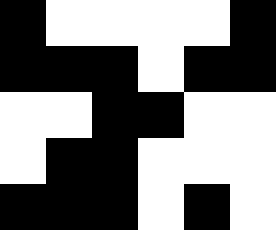[["black", "white", "white", "white", "white", "black"], ["black", "black", "black", "white", "black", "black"], ["white", "white", "black", "black", "white", "white"], ["white", "black", "black", "white", "white", "white"], ["black", "black", "black", "white", "black", "white"]]